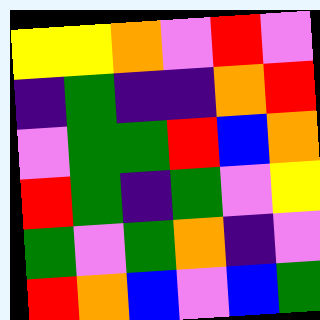[["yellow", "yellow", "orange", "violet", "red", "violet"], ["indigo", "green", "indigo", "indigo", "orange", "red"], ["violet", "green", "green", "red", "blue", "orange"], ["red", "green", "indigo", "green", "violet", "yellow"], ["green", "violet", "green", "orange", "indigo", "violet"], ["red", "orange", "blue", "violet", "blue", "green"]]